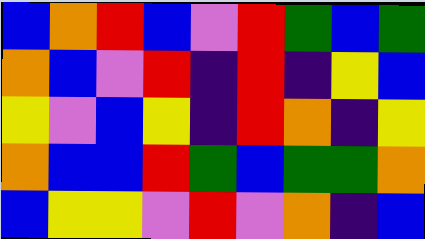[["blue", "orange", "red", "blue", "violet", "red", "green", "blue", "green"], ["orange", "blue", "violet", "red", "indigo", "red", "indigo", "yellow", "blue"], ["yellow", "violet", "blue", "yellow", "indigo", "red", "orange", "indigo", "yellow"], ["orange", "blue", "blue", "red", "green", "blue", "green", "green", "orange"], ["blue", "yellow", "yellow", "violet", "red", "violet", "orange", "indigo", "blue"]]